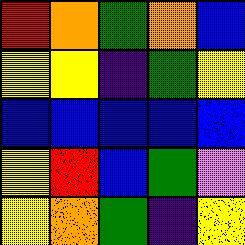[["red", "orange", "green", "orange", "blue"], ["yellow", "yellow", "indigo", "green", "yellow"], ["blue", "blue", "blue", "blue", "blue"], ["yellow", "red", "blue", "green", "violet"], ["yellow", "orange", "green", "indigo", "yellow"]]